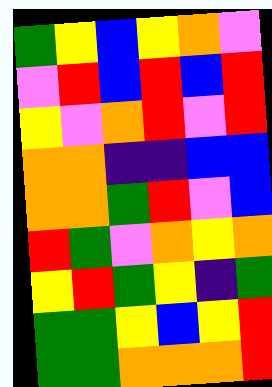[["green", "yellow", "blue", "yellow", "orange", "violet"], ["violet", "red", "blue", "red", "blue", "red"], ["yellow", "violet", "orange", "red", "violet", "red"], ["orange", "orange", "indigo", "indigo", "blue", "blue"], ["orange", "orange", "green", "red", "violet", "blue"], ["red", "green", "violet", "orange", "yellow", "orange"], ["yellow", "red", "green", "yellow", "indigo", "green"], ["green", "green", "yellow", "blue", "yellow", "red"], ["green", "green", "orange", "orange", "orange", "red"]]